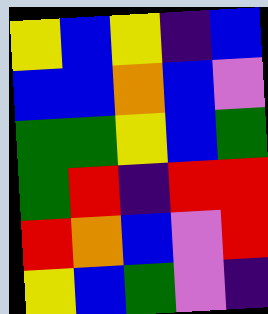[["yellow", "blue", "yellow", "indigo", "blue"], ["blue", "blue", "orange", "blue", "violet"], ["green", "green", "yellow", "blue", "green"], ["green", "red", "indigo", "red", "red"], ["red", "orange", "blue", "violet", "red"], ["yellow", "blue", "green", "violet", "indigo"]]